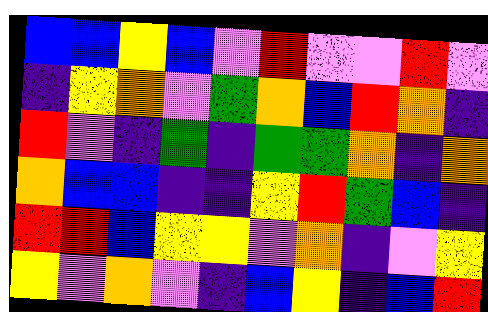[["blue", "blue", "yellow", "blue", "violet", "red", "violet", "violet", "red", "violet"], ["indigo", "yellow", "orange", "violet", "green", "orange", "blue", "red", "orange", "indigo"], ["red", "violet", "indigo", "green", "indigo", "green", "green", "orange", "indigo", "orange"], ["orange", "blue", "blue", "indigo", "indigo", "yellow", "red", "green", "blue", "indigo"], ["red", "red", "blue", "yellow", "yellow", "violet", "orange", "indigo", "violet", "yellow"], ["yellow", "violet", "orange", "violet", "indigo", "blue", "yellow", "indigo", "blue", "red"]]